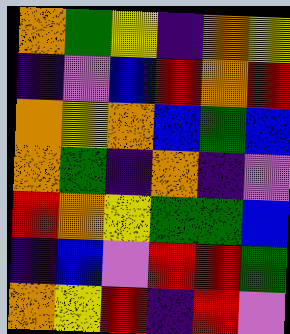[["orange", "green", "yellow", "indigo", "orange", "yellow"], ["indigo", "violet", "blue", "red", "orange", "red"], ["orange", "yellow", "orange", "blue", "green", "blue"], ["orange", "green", "indigo", "orange", "indigo", "violet"], ["red", "orange", "yellow", "green", "green", "blue"], ["indigo", "blue", "violet", "red", "red", "green"], ["orange", "yellow", "red", "indigo", "red", "violet"]]